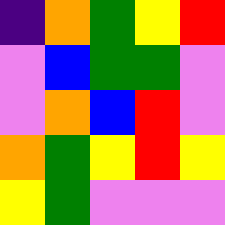[["indigo", "orange", "green", "yellow", "red"], ["violet", "blue", "green", "green", "violet"], ["violet", "orange", "blue", "red", "violet"], ["orange", "green", "yellow", "red", "yellow"], ["yellow", "green", "violet", "violet", "violet"]]